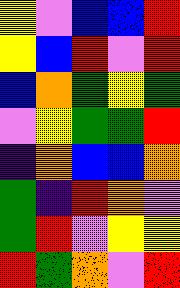[["yellow", "violet", "blue", "blue", "red"], ["yellow", "blue", "red", "violet", "red"], ["blue", "orange", "green", "yellow", "green"], ["violet", "yellow", "green", "green", "red"], ["indigo", "orange", "blue", "blue", "orange"], ["green", "indigo", "red", "orange", "violet"], ["green", "red", "violet", "yellow", "yellow"], ["red", "green", "orange", "violet", "red"]]